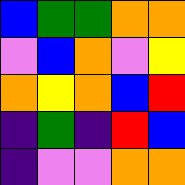[["blue", "green", "green", "orange", "orange"], ["violet", "blue", "orange", "violet", "yellow"], ["orange", "yellow", "orange", "blue", "red"], ["indigo", "green", "indigo", "red", "blue"], ["indigo", "violet", "violet", "orange", "orange"]]